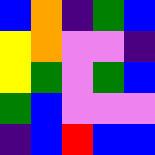[["blue", "orange", "indigo", "green", "blue"], ["yellow", "orange", "violet", "violet", "indigo"], ["yellow", "green", "violet", "green", "blue"], ["green", "blue", "violet", "violet", "violet"], ["indigo", "blue", "red", "blue", "blue"]]